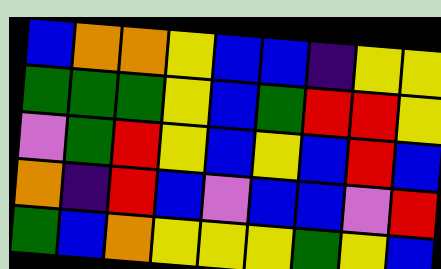[["blue", "orange", "orange", "yellow", "blue", "blue", "indigo", "yellow", "yellow"], ["green", "green", "green", "yellow", "blue", "green", "red", "red", "yellow"], ["violet", "green", "red", "yellow", "blue", "yellow", "blue", "red", "blue"], ["orange", "indigo", "red", "blue", "violet", "blue", "blue", "violet", "red"], ["green", "blue", "orange", "yellow", "yellow", "yellow", "green", "yellow", "blue"]]